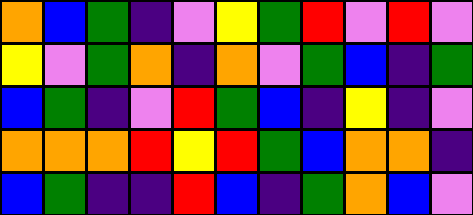[["orange", "blue", "green", "indigo", "violet", "yellow", "green", "red", "violet", "red", "violet"], ["yellow", "violet", "green", "orange", "indigo", "orange", "violet", "green", "blue", "indigo", "green"], ["blue", "green", "indigo", "violet", "red", "green", "blue", "indigo", "yellow", "indigo", "violet"], ["orange", "orange", "orange", "red", "yellow", "red", "green", "blue", "orange", "orange", "indigo"], ["blue", "green", "indigo", "indigo", "red", "blue", "indigo", "green", "orange", "blue", "violet"]]